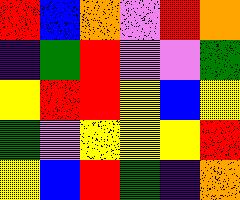[["red", "blue", "orange", "violet", "red", "orange"], ["indigo", "green", "red", "violet", "violet", "green"], ["yellow", "red", "red", "yellow", "blue", "yellow"], ["green", "violet", "yellow", "yellow", "yellow", "red"], ["yellow", "blue", "red", "green", "indigo", "orange"]]